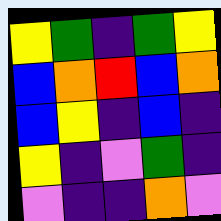[["yellow", "green", "indigo", "green", "yellow"], ["blue", "orange", "red", "blue", "orange"], ["blue", "yellow", "indigo", "blue", "indigo"], ["yellow", "indigo", "violet", "green", "indigo"], ["violet", "indigo", "indigo", "orange", "violet"]]